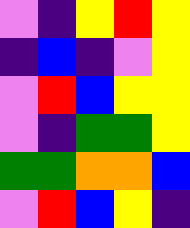[["violet", "indigo", "yellow", "red", "yellow"], ["indigo", "blue", "indigo", "violet", "yellow"], ["violet", "red", "blue", "yellow", "yellow"], ["violet", "indigo", "green", "green", "yellow"], ["green", "green", "orange", "orange", "blue"], ["violet", "red", "blue", "yellow", "indigo"]]